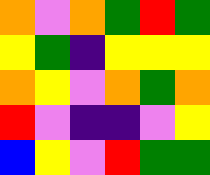[["orange", "violet", "orange", "green", "red", "green"], ["yellow", "green", "indigo", "yellow", "yellow", "yellow"], ["orange", "yellow", "violet", "orange", "green", "orange"], ["red", "violet", "indigo", "indigo", "violet", "yellow"], ["blue", "yellow", "violet", "red", "green", "green"]]